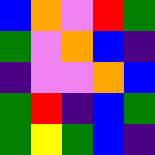[["blue", "orange", "violet", "red", "green"], ["green", "violet", "orange", "blue", "indigo"], ["indigo", "violet", "violet", "orange", "blue"], ["green", "red", "indigo", "blue", "green"], ["green", "yellow", "green", "blue", "indigo"]]